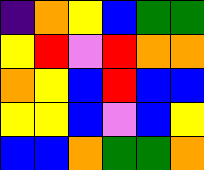[["indigo", "orange", "yellow", "blue", "green", "green"], ["yellow", "red", "violet", "red", "orange", "orange"], ["orange", "yellow", "blue", "red", "blue", "blue"], ["yellow", "yellow", "blue", "violet", "blue", "yellow"], ["blue", "blue", "orange", "green", "green", "orange"]]